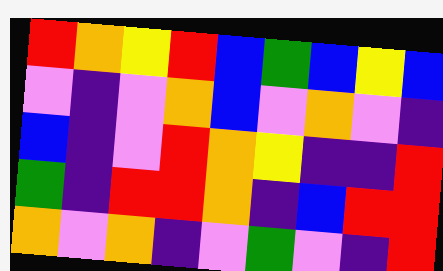[["red", "orange", "yellow", "red", "blue", "green", "blue", "yellow", "blue"], ["violet", "indigo", "violet", "orange", "blue", "violet", "orange", "violet", "indigo"], ["blue", "indigo", "violet", "red", "orange", "yellow", "indigo", "indigo", "red"], ["green", "indigo", "red", "red", "orange", "indigo", "blue", "red", "red"], ["orange", "violet", "orange", "indigo", "violet", "green", "violet", "indigo", "red"]]